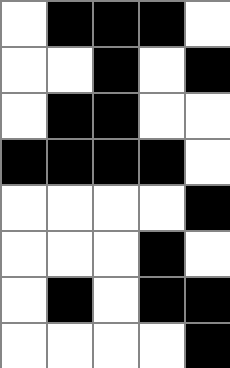[["white", "black", "black", "black", "white"], ["white", "white", "black", "white", "black"], ["white", "black", "black", "white", "white"], ["black", "black", "black", "black", "white"], ["white", "white", "white", "white", "black"], ["white", "white", "white", "black", "white"], ["white", "black", "white", "black", "black"], ["white", "white", "white", "white", "black"]]